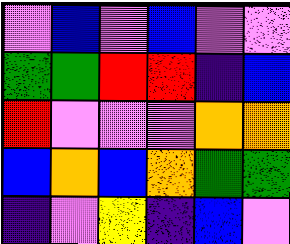[["violet", "blue", "violet", "blue", "violet", "violet"], ["green", "green", "red", "red", "indigo", "blue"], ["red", "violet", "violet", "violet", "orange", "orange"], ["blue", "orange", "blue", "orange", "green", "green"], ["indigo", "violet", "yellow", "indigo", "blue", "violet"]]